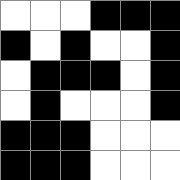[["white", "white", "white", "black", "black", "black"], ["black", "white", "black", "white", "white", "black"], ["white", "black", "black", "black", "white", "black"], ["white", "black", "white", "white", "white", "black"], ["black", "black", "black", "white", "white", "white"], ["black", "black", "black", "white", "white", "white"]]